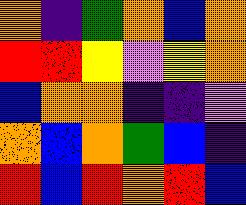[["orange", "indigo", "green", "orange", "blue", "orange"], ["red", "red", "yellow", "violet", "yellow", "orange"], ["blue", "orange", "orange", "indigo", "indigo", "violet"], ["orange", "blue", "orange", "green", "blue", "indigo"], ["red", "blue", "red", "orange", "red", "blue"]]